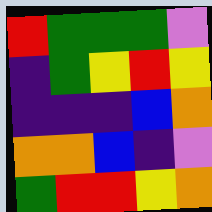[["red", "green", "green", "green", "violet"], ["indigo", "green", "yellow", "red", "yellow"], ["indigo", "indigo", "indigo", "blue", "orange"], ["orange", "orange", "blue", "indigo", "violet"], ["green", "red", "red", "yellow", "orange"]]